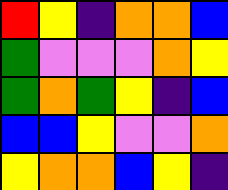[["red", "yellow", "indigo", "orange", "orange", "blue"], ["green", "violet", "violet", "violet", "orange", "yellow"], ["green", "orange", "green", "yellow", "indigo", "blue"], ["blue", "blue", "yellow", "violet", "violet", "orange"], ["yellow", "orange", "orange", "blue", "yellow", "indigo"]]